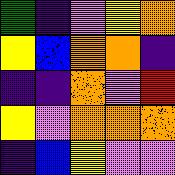[["green", "indigo", "violet", "yellow", "orange"], ["yellow", "blue", "orange", "orange", "indigo"], ["indigo", "indigo", "orange", "violet", "red"], ["yellow", "violet", "orange", "orange", "orange"], ["indigo", "blue", "yellow", "violet", "violet"]]